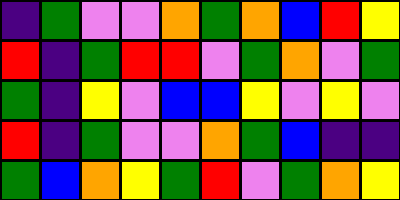[["indigo", "green", "violet", "violet", "orange", "green", "orange", "blue", "red", "yellow"], ["red", "indigo", "green", "red", "red", "violet", "green", "orange", "violet", "green"], ["green", "indigo", "yellow", "violet", "blue", "blue", "yellow", "violet", "yellow", "violet"], ["red", "indigo", "green", "violet", "violet", "orange", "green", "blue", "indigo", "indigo"], ["green", "blue", "orange", "yellow", "green", "red", "violet", "green", "orange", "yellow"]]